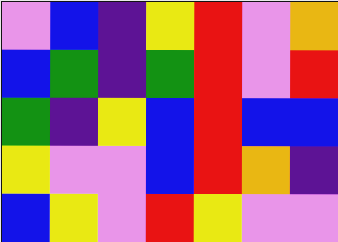[["violet", "blue", "indigo", "yellow", "red", "violet", "orange"], ["blue", "green", "indigo", "green", "red", "violet", "red"], ["green", "indigo", "yellow", "blue", "red", "blue", "blue"], ["yellow", "violet", "violet", "blue", "red", "orange", "indigo"], ["blue", "yellow", "violet", "red", "yellow", "violet", "violet"]]